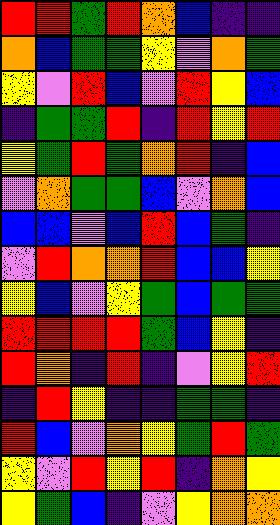[["red", "red", "green", "red", "orange", "blue", "indigo", "indigo"], ["orange", "blue", "green", "green", "yellow", "violet", "orange", "green"], ["yellow", "violet", "red", "blue", "violet", "red", "yellow", "blue"], ["indigo", "green", "green", "red", "indigo", "red", "yellow", "red"], ["yellow", "green", "red", "green", "orange", "red", "indigo", "blue"], ["violet", "orange", "green", "green", "blue", "violet", "orange", "blue"], ["blue", "blue", "violet", "blue", "red", "blue", "green", "indigo"], ["violet", "red", "orange", "orange", "red", "blue", "blue", "yellow"], ["yellow", "blue", "violet", "yellow", "green", "blue", "green", "green"], ["red", "red", "red", "red", "green", "blue", "yellow", "indigo"], ["red", "orange", "indigo", "red", "indigo", "violet", "yellow", "red"], ["indigo", "red", "yellow", "indigo", "indigo", "green", "green", "indigo"], ["red", "blue", "violet", "orange", "yellow", "green", "red", "green"], ["yellow", "violet", "red", "yellow", "red", "indigo", "orange", "yellow"], ["yellow", "green", "blue", "indigo", "violet", "yellow", "orange", "orange"]]